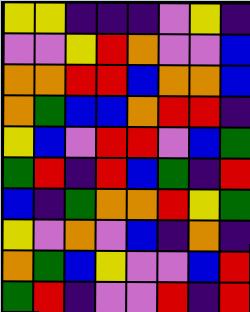[["yellow", "yellow", "indigo", "indigo", "indigo", "violet", "yellow", "indigo"], ["violet", "violet", "yellow", "red", "orange", "violet", "violet", "blue"], ["orange", "orange", "red", "red", "blue", "orange", "orange", "blue"], ["orange", "green", "blue", "blue", "orange", "red", "red", "indigo"], ["yellow", "blue", "violet", "red", "red", "violet", "blue", "green"], ["green", "red", "indigo", "red", "blue", "green", "indigo", "red"], ["blue", "indigo", "green", "orange", "orange", "red", "yellow", "green"], ["yellow", "violet", "orange", "violet", "blue", "indigo", "orange", "indigo"], ["orange", "green", "blue", "yellow", "violet", "violet", "blue", "red"], ["green", "red", "indigo", "violet", "violet", "red", "indigo", "red"]]